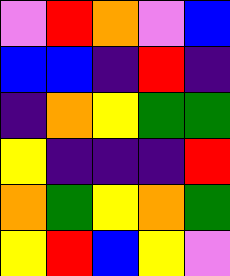[["violet", "red", "orange", "violet", "blue"], ["blue", "blue", "indigo", "red", "indigo"], ["indigo", "orange", "yellow", "green", "green"], ["yellow", "indigo", "indigo", "indigo", "red"], ["orange", "green", "yellow", "orange", "green"], ["yellow", "red", "blue", "yellow", "violet"]]